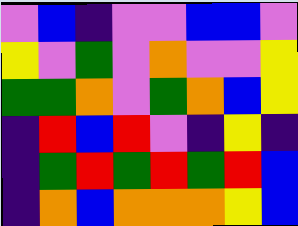[["violet", "blue", "indigo", "violet", "violet", "blue", "blue", "violet"], ["yellow", "violet", "green", "violet", "orange", "violet", "violet", "yellow"], ["green", "green", "orange", "violet", "green", "orange", "blue", "yellow"], ["indigo", "red", "blue", "red", "violet", "indigo", "yellow", "indigo"], ["indigo", "green", "red", "green", "red", "green", "red", "blue"], ["indigo", "orange", "blue", "orange", "orange", "orange", "yellow", "blue"]]